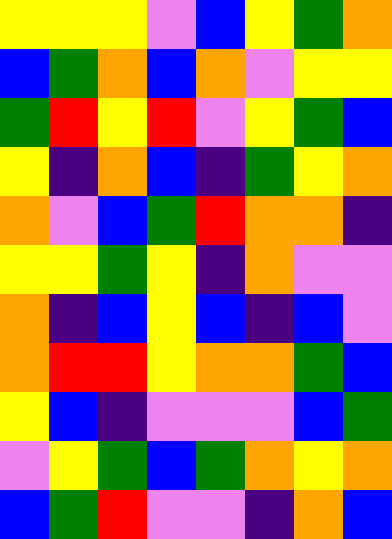[["yellow", "yellow", "yellow", "violet", "blue", "yellow", "green", "orange"], ["blue", "green", "orange", "blue", "orange", "violet", "yellow", "yellow"], ["green", "red", "yellow", "red", "violet", "yellow", "green", "blue"], ["yellow", "indigo", "orange", "blue", "indigo", "green", "yellow", "orange"], ["orange", "violet", "blue", "green", "red", "orange", "orange", "indigo"], ["yellow", "yellow", "green", "yellow", "indigo", "orange", "violet", "violet"], ["orange", "indigo", "blue", "yellow", "blue", "indigo", "blue", "violet"], ["orange", "red", "red", "yellow", "orange", "orange", "green", "blue"], ["yellow", "blue", "indigo", "violet", "violet", "violet", "blue", "green"], ["violet", "yellow", "green", "blue", "green", "orange", "yellow", "orange"], ["blue", "green", "red", "violet", "violet", "indigo", "orange", "blue"]]